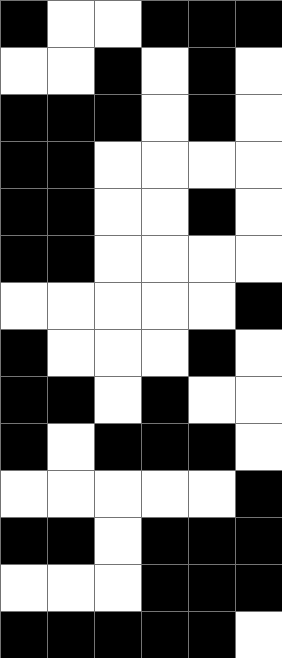[["black", "white", "white", "black", "black", "black"], ["white", "white", "black", "white", "black", "white"], ["black", "black", "black", "white", "black", "white"], ["black", "black", "white", "white", "white", "white"], ["black", "black", "white", "white", "black", "white"], ["black", "black", "white", "white", "white", "white"], ["white", "white", "white", "white", "white", "black"], ["black", "white", "white", "white", "black", "white"], ["black", "black", "white", "black", "white", "white"], ["black", "white", "black", "black", "black", "white"], ["white", "white", "white", "white", "white", "black"], ["black", "black", "white", "black", "black", "black"], ["white", "white", "white", "black", "black", "black"], ["black", "black", "black", "black", "black", "white"]]